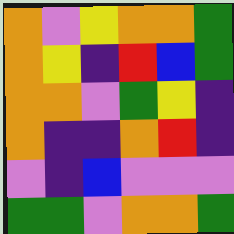[["orange", "violet", "yellow", "orange", "orange", "green"], ["orange", "yellow", "indigo", "red", "blue", "green"], ["orange", "orange", "violet", "green", "yellow", "indigo"], ["orange", "indigo", "indigo", "orange", "red", "indigo"], ["violet", "indigo", "blue", "violet", "violet", "violet"], ["green", "green", "violet", "orange", "orange", "green"]]